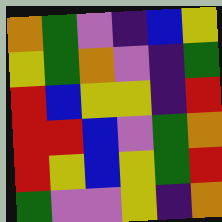[["orange", "green", "violet", "indigo", "blue", "yellow"], ["yellow", "green", "orange", "violet", "indigo", "green"], ["red", "blue", "yellow", "yellow", "indigo", "red"], ["red", "red", "blue", "violet", "green", "orange"], ["red", "yellow", "blue", "yellow", "green", "red"], ["green", "violet", "violet", "yellow", "indigo", "orange"]]